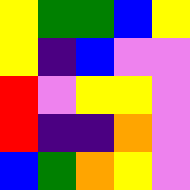[["yellow", "green", "green", "blue", "yellow"], ["yellow", "indigo", "blue", "violet", "violet"], ["red", "violet", "yellow", "yellow", "violet"], ["red", "indigo", "indigo", "orange", "violet"], ["blue", "green", "orange", "yellow", "violet"]]